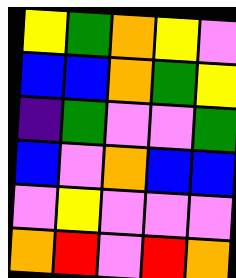[["yellow", "green", "orange", "yellow", "violet"], ["blue", "blue", "orange", "green", "yellow"], ["indigo", "green", "violet", "violet", "green"], ["blue", "violet", "orange", "blue", "blue"], ["violet", "yellow", "violet", "violet", "violet"], ["orange", "red", "violet", "red", "orange"]]